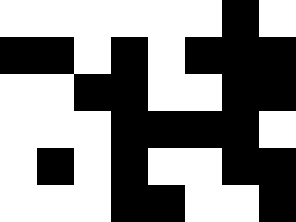[["white", "white", "white", "white", "white", "white", "black", "white"], ["black", "black", "white", "black", "white", "black", "black", "black"], ["white", "white", "black", "black", "white", "white", "black", "black"], ["white", "white", "white", "black", "black", "black", "black", "white"], ["white", "black", "white", "black", "white", "white", "black", "black"], ["white", "white", "white", "black", "black", "white", "white", "black"]]